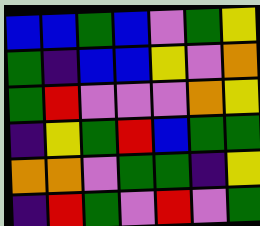[["blue", "blue", "green", "blue", "violet", "green", "yellow"], ["green", "indigo", "blue", "blue", "yellow", "violet", "orange"], ["green", "red", "violet", "violet", "violet", "orange", "yellow"], ["indigo", "yellow", "green", "red", "blue", "green", "green"], ["orange", "orange", "violet", "green", "green", "indigo", "yellow"], ["indigo", "red", "green", "violet", "red", "violet", "green"]]